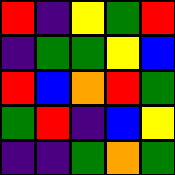[["red", "indigo", "yellow", "green", "red"], ["indigo", "green", "green", "yellow", "blue"], ["red", "blue", "orange", "red", "green"], ["green", "red", "indigo", "blue", "yellow"], ["indigo", "indigo", "green", "orange", "green"]]